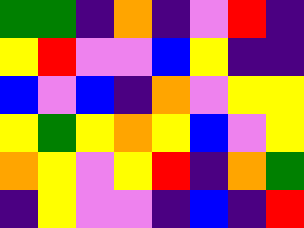[["green", "green", "indigo", "orange", "indigo", "violet", "red", "indigo"], ["yellow", "red", "violet", "violet", "blue", "yellow", "indigo", "indigo"], ["blue", "violet", "blue", "indigo", "orange", "violet", "yellow", "yellow"], ["yellow", "green", "yellow", "orange", "yellow", "blue", "violet", "yellow"], ["orange", "yellow", "violet", "yellow", "red", "indigo", "orange", "green"], ["indigo", "yellow", "violet", "violet", "indigo", "blue", "indigo", "red"]]